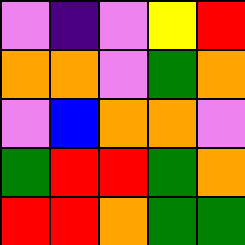[["violet", "indigo", "violet", "yellow", "red"], ["orange", "orange", "violet", "green", "orange"], ["violet", "blue", "orange", "orange", "violet"], ["green", "red", "red", "green", "orange"], ["red", "red", "orange", "green", "green"]]